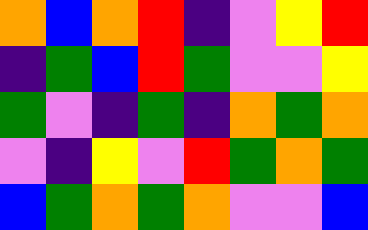[["orange", "blue", "orange", "red", "indigo", "violet", "yellow", "red"], ["indigo", "green", "blue", "red", "green", "violet", "violet", "yellow"], ["green", "violet", "indigo", "green", "indigo", "orange", "green", "orange"], ["violet", "indigo", "yellow", "violet", "red", "green", "orange", "green"], ["blue", "green", "orange", "green", "orange", "violet", "violet", "blue"]]